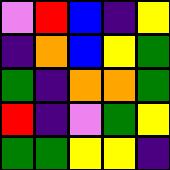[["violet", "red", "blue", "indigo", "yellow"], ["indigo", "orange", "blue", "yellow", "green"], ["green", "indigo", "orange", "orange", "green"], ["red", "indigo", "violet", "green", "yellow"], ["green", "green", "yellow", "yellow", "indigo"]]